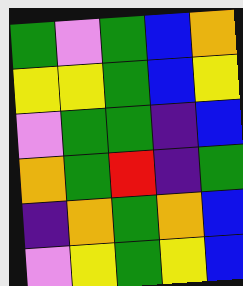[["green", "violet", "green", "blue", "orange"], ["yellow", "yellow", "green", "blue", "yellow"], ["violet", "green", "green", "indigo", "blue"], ["orange", "green", "red", "indigo", "green"], ["indigo", "orange", "green", "orange", "blue"], ["violet", "yellow", "green", "yellow", "blue"]]